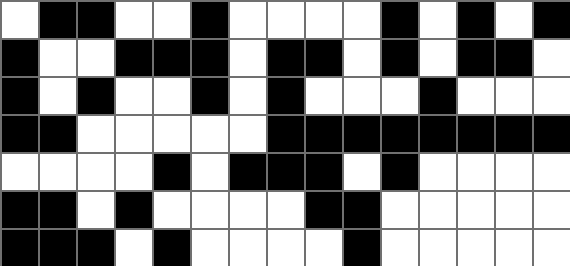[["white", "black", "black", "white", "white", "black", "white", "white", "white", "white", "black", "white", "black", "white", "black"], ["black", "white", "white", "black", "black", "black", "white", "black", "black", "white", "black", "white", "black", "black", "white"], ["black", "white", "black", "white", "white", "black", "white", "black", "white", "white", "white", "black", "white", "white", "white"], ["black", "black", "white", "white", "white", "white", "white", "black", "black", "black", "black", "black", "black", "black", "black"], ["white", "white", "white", "white", "black", "white", "black", "black", "black", "white", "black", "white", "white", "white", "white"], ["black", "black", "white", "black", "white", "white", "white", "white", "black", "black", "white", "white", "white", "white", "white"], ["black", "black", "black", "white", "black", "white", "white", "white", "white", "black", "white", "white", "white", "white", "white"]]